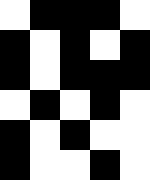[["white", "black", "black", "black", "white"], ["black", "white", "black", "white", "black"], ["black", "white", "black", "black", "black"], ["white", "black", "white", "black", "white"], ["black", "white", "black", "white", "white"], ["black", "white", "white", "black", "white"]]